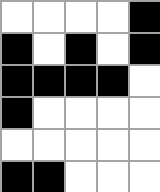[["white", "white", "white", "white", "black"], ["black", "white", "black", "white", "black"], ["black", "black", "black", "black", "white"], ["black", "white", "white", "white", "white"], ["white", "white", "white", "white", "white"], ["black", "black", "white", "white", "white"]]